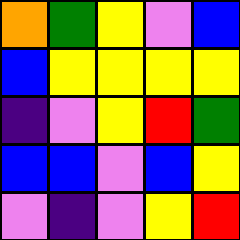[["orange", "green", "yellow", "violet", "blue"], ["blue", "yellow", "yellow", "yellow", "yellow"], ["indigo", "violet", "yellow", "red", "green"], ["blue", "blue", "violet", "blue", "yellow"], ["violet", "indigo", "violet", "yellow", "red"]]